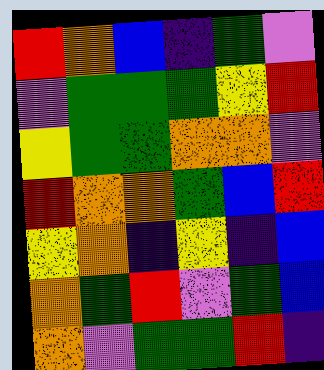[["red", "orange", "blue", "indigo", "green", "violet"], ["violet", "green", "green", "green", "yellow", "red"], ["yellow", "green", "green", "orange", "orange", "violet"], ["red", "orange", "orange", "green", "blue", "red"], ["yellow", "orange", "indigo", "yellow", "indigo", "blue"], ["orange", "green", "red", "violet", "green", "blue"], ["orange", "violet", "green", "green", "red", "indigo"]]